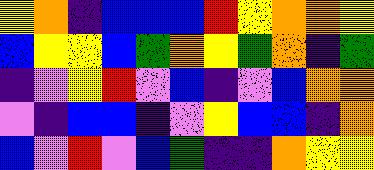[["yellow", "orange", "indigo", "blue", "blue", "blue", "red", "yellow", "orange", "orange", "yellow"], ["blue", "yellow", "yellow", "blue", "green", "orange", "yellow", "green", "orange", "indigo", "green"], ["indigo", "violet", "yellow", "red", "violet", "blue", "indigo", "violet", "blue", "orange", "orange"], ["violet", "indigo", "blue", "blue", "indigo", "violet", "yellow", "blue", "blue", "indigo", "orange"], ["blue", "violet", "red", "violet", "blue", "green", "indigo", "indigo", "orange", "yellow", "yellow"]]